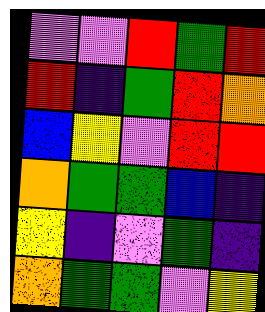[["violet", "violet", "red", "green", "red"], ["red", "indigo", "green", "red", "orange"], ["blue", "yellow", "violet", "red", "red"], ["orange", "green", "green", "blue", "indigo"], ["yellow", "indigo", "violet", "green", "indigo"], ["orange", "green", "green", "violet", "yellow"]]